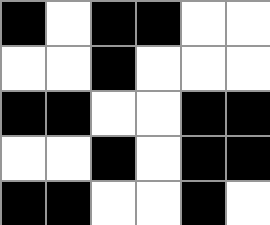[["black", "white", "black", "black", "white", "white"], ["white", "white", "black", "white", "white", "white"], ["black", "black", "white", "white", "black", "black"], ["white", "white", "black", "white", "black", "black"], ["black", "black", "white", "white", "black", "white"]]